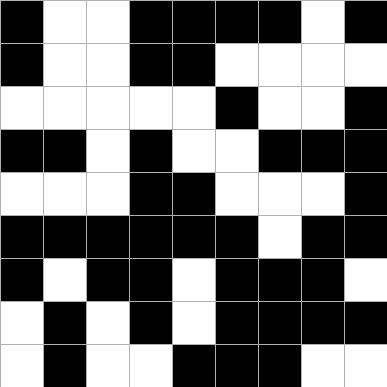[["black", "white", "white", "black", "black", "black", "black", "white", "black"], ["black", "white", "white", "black", "black", "white", "white", "white", "white"], ["white", "white", "white", "white", "white", "black", "white", "white", "black"], ["black", "black", "white", "black", "white", "white", "black", "black", "black"], ["white", "white", "white", "black", "black", "white", "white", "white", "black"], ["black", "black", "black", "black", "black", "black", "white", "black", "black"], ["black", "white", "black", "black", "white", "black", "black", "black", "white"], ["white", "black", "white", "black", "white", "black", "black", "black", "black"], ["white", "black", "white", "white", "black", "black", "black", "white", "white"]]